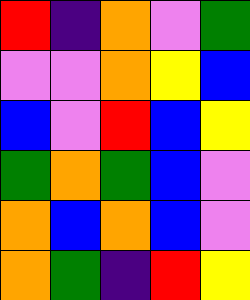[["red", "indigo", "orange", "violet", "green"], ["violet", "violet", "orange", "yellow", "blue"], ["blue", "violet", "red", "blue", "yellow"], ["green", "orange", "green", "blue", "violet"], ["orange", "blue", "orange", "blue", "violet"], ["orange", "green", "indigo", "red", "yellow"]]